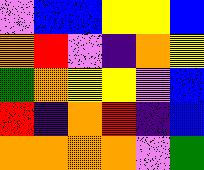[["violet", "blue", "blue", "yellow", "yellow", "blue"], ["orange", "red", "violet", "indigo", "orange", "yellow"], ["green", "orange", "yellow", "yellow", "violet", "blue"], ["red", "indigo", "orange", "red", "indigo", "blue"], ["orange", "orange", "orange", "orange", "violet", "green"]]